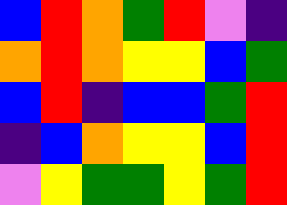[["blue", "red", "orange", "green", "red", "violet", "indigo"], ["orange", "red", "orange", "yellow", "yellow", "blue", "green"], ["blue", "red", "indigo", "blue", "blue", "green", "red"], ["indigo", "blue", "orange", "yellow", "yellow", "blue", "red"], ["violet", "yellow", "green", "green", "yellow", "green", "red"]]